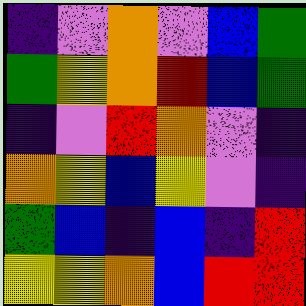[["indigo", "violet", "orange", "violet", "blue", "green"], ["green", "yellow", "orange", "red", "blue", "green"], ["indigo", "violet", "red", "orange", "violet", "indigo"], ["orange", "yellow", "blue", "yellow", "violet", "indigo"], ["green", "blue", "indigo", "blue", "indigo", "red"], ["yellow", "yellow", "orange", "blue", "red", "red"]]